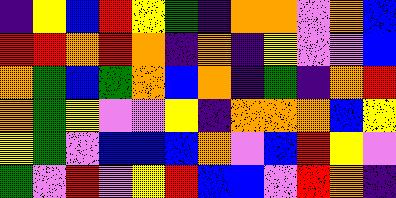[["indigo", "yellow", "blue", "red", "yellow", "green", "indigo", "orange", "orange", "violet", "orange", "blue"], ["red", "red", "orange", "red", "orange", "indigo", "orange", "indigo", "yellow", "violet", "violet", "blue"], ["orange", "green", "blue", "green", "orange", "blue", "orange", "indigo", "green", "indigo", "orange", "red"], ["orange", "green", "yellow", "violet", "violet", "yellow", "indigo", "orange", "orange", "orange", "blue", "yellow"], ["yellow", "green", "violet", "blue", "blue", "blue", "orange", "violet", "blue", "red", "yellow", "violet"], ["green", "violet", "red", "violet", "yellow", "red", "blue", "blue", "violet", "red", "orange", "indigo"]]